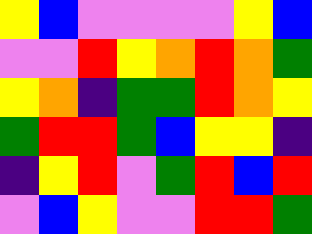[["yellow", "blue", "violet", "violet", "violet", "violet", "yellow", "blue"], ["violet", "violet", "red", "yellow", "orange", "red", "orange", "green"], ["yellow", "orange", "indigo", "green", "green", "red", "orange", "yellow"], ["green", "red", "red", "green", "blue", "yellow", "yellow", "indigo"], ["indigo", "yellow", "red", "violet", "green", "red", "blue", "red"], ["violet", "blue", "yellow", "violet", "violet", "red", "red", "green"]]